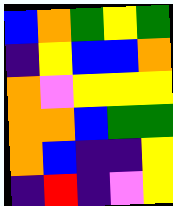[["blue", "orange", "green", "yellow", "green"], ["indigo", "yellow", "blue", "blue", "orange"], ["orange", "violet", "yellow", "yellow", "yellow"], ["orange", "orange", "blue", "green", "green"], ["orange", "blue", "indigo", "indigo", "yellow"], ["indigo", "red", "indigo", "violet", "yellow"]]